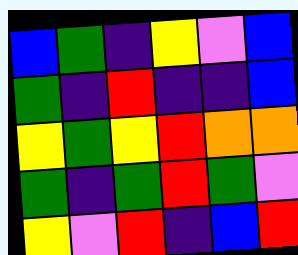[["blue", "green", "indigo", "yellow", "violet", "blue"], ["green", "indigo", "red", "indigo", "indigo", "blue"], ["yellow", "green", "yellow", "red", "orange", "orange"], ["green", "indigo", "green", "red", "green", "violet"], ["yellow", "violet", "red", "indigo", "blue", "red"]]